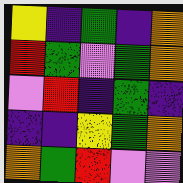[["yellow", "indigo", "green", "indigo", "orange"], ["red", "green", "violet", "green", "orange"], ["violet", "red", "indigo", "green", "indigo"], ["indigo", "indigo", "yellow", "green", "orange"], ["orange", "green", "red", "violet", "violet"]]